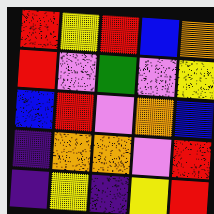[["red", "yellow", "red", "blue", "orange"], ["red", "violet", "green", "violet", "yellow"], ["blue", "red", "violet", "orange", "blue"], ["indigo", "orange", "orange", "violet", "red"], ["indigo", "yellow", "indigo", "yellow", "red"]]